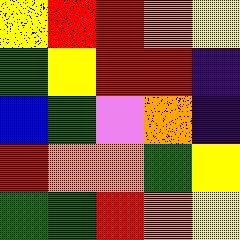[["yellow", "red", "red", "orange", "yellow"], ["green", "yellow", "red", "red", "indigo"], ["blue", "green", "violet", "orange", "indigo"], ["red", "orange", "orange", "green", "yellow"], ["green", "green", "red", "orange", "yellow"]]